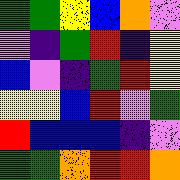[["green", "green", "yellow", "blue", "orange", "violet"], ["violet", "indigo", "green", "red", "indigo", "yellow"], ["blue", "violet", "indigo", "green", "red", "yellow"], ["yellow", "yellow", "blue", "red", "violet", "green"], ["red", "blue", "blue", "blue", "indigo", "violet"], ["green", "green", "orange", "red", "red", "orange"]]